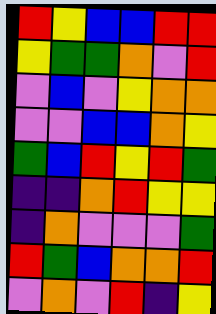[["red", "yellow", "blue", "blue", "red", "red"], ["yellow", "green", "green", "orange", "violet", "red"], ["violet", "blue", "violet", "yellow", "orange", "orange"], ["violet", "violet", "blue", "blue", "orange", "yellow"], ["green", "blue", "red", "yellow", "red", "green"], ["indigo", "indigo", "orange", "red", "yellow", "yellow"], ["indigo", "orange", "violet", "violet", "violet", "green"], ["red", "green", "blue", "orange", "orange", "red"], ["violet", "orange", "violet", "red", "indigo", "yellow"]]